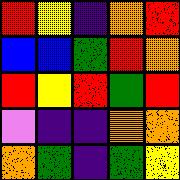[["red", "yellow", "indigo", "orange", "red"], ["blue", "blue", "green", "red", "orange"], ["red", "yellow", "red", "green", "red"], ["violet", "indigo", "indigo", "orange", "orange"], ["orange", "green", "indigo", "green", "yellow"]]